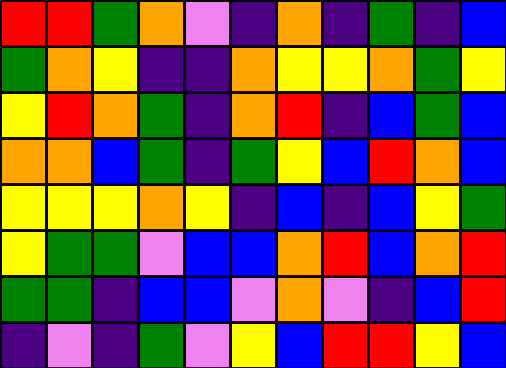[["red", "red", "green", "orange", "violet", "indigo", "orange", "indigo", "green", "indigo", "blue"], ["green", "orange", "yellow", "indigo", "indigo", "orange", "yellow", "yellow", "orange", "green", "yellow"], ["yellow", "red", "orange", "green", "indigo", "orange", "red", "indigo", "blue", "green", "blue"], ["orange", "orange", "blue", "green", "indigo", "green", "yellow", "blue", "red", "orange", "blue"], ["yellow", "yellow", "yellow", "orange", "yellow", "indigo", "blue", "indigo", "blue", "yellow", "green"], ["yellow", "green", "green", "violet", "blue", "blue", "orange", "red", "blue", "orange", "red"], ["green", "green", "indigo", "blue", "blue", "violet", "orange", "violet", "indigo", "blue", "red"], ["indigo", "violet", "indigo", "green", "violet", "yellow", "blue", "red", "red", "yellow", "blue"]]